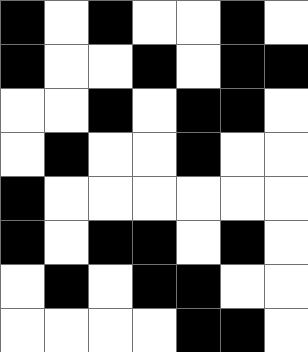[["black", "white", "black", "white", "white", "black", "white"], ["black", "white", "white", "black", "white", "black", "black"], ["white", "white", "black", "white", "black", "black", "white"], ["white", "black", "white", "white", "black", "white", "white"], ["black", "white", "white", "white", "white", "white", "white"], ["black", "white", "black", "black", "white", "black", "white"], ["white", "black", "white", "black", "black", "white", "white"], ["white", "white", "white", "white", "black", "black", "white"]]